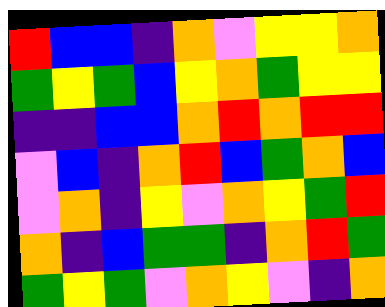[["red", "blue", "blue", "indigo", "orange", "violet", "yellow", "yellow", "orange"], ["green", "yellow", "green", "blue", "yellow", "orange", "green", "yellow", "yellow"], ["indigo", "indigo", "blue", "blue", "orange", "red", "orange", "red", "red"], ["violet", "blue", "indigo", "orange", "red", "blue", "green", "orange", "blue"], ["violet", "orange", "indigo", "yellow", "violet", "orange", "yellow", "green", "red"], ["orange", "indigo", "blue", "green", "green", "indigo", "orange", "red", "green"], ["green", "yellow", "green", "violet", "orange", "yellow", "violet", "indigo", "orange"]]